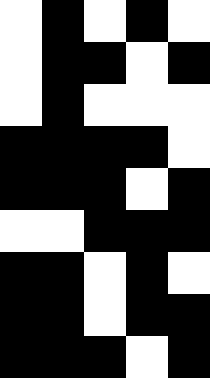[["white", "black", "white", "black", "white"], ["white", "black", "black", "white", "black"], ["white", "black", "white", "white", "white"], ["black", "black", "black", "black", "white"], ["black", "black", "black", "white", "black"], ["white", "white", "black", "black", "black"], ["black", "black", "white", "black", "white"], ["black", "black", "white", "black", "black"], ["black", "black", "black", "white", "black"]]